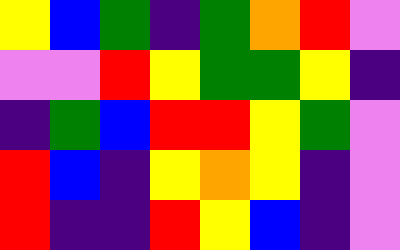[["yellow", "blue", "green", "indigo", "green", "orange", "red", "violet"], ["violet", "violet", "red", "yellow", "green", "green", "yellow", "indigo"], ["indigo", "green", "blue", "red", "red", "yellow", "green", "violet"], ["red", "blue", "indigo", "yellow", "orange", "yellow", "indigo", "violet"], ["red", "indigo", "indigo", "red", "yellow", "blue", "indigo", "violet"]]